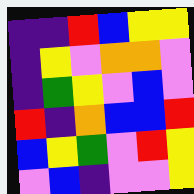[["indigo", "indigo", "red", "blue", "yellow", "yellow"], ["indigo", "yellow", "violet", "orange", "orange", "violet"], ["indigo", "green", "yellow", "violet", "blue", "violet"], ["red", "indigo", "orange", "blue", "blue", "red"], ["blue", "yellow", "green", "violet", "red", "yellow"], ["violet", "blue", "indigo", "violet", "violet", "yellow"]]